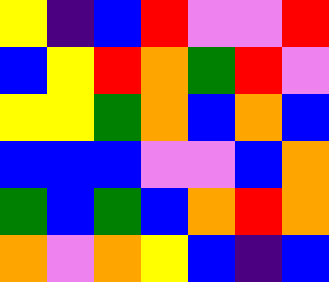[["yellow", "indigo", "blue", "red", "violet", "violet", "red"], ["blue", "yellow", "red", "orange", "green", "red", "violet"], ["yellow", "yellow", "green", "orange", "blue", "orange", "blue"], ["blue", "blue", "blue", "violet", "violet", "blue", "orange"], ["green", "blue", "green", "blue", "orange", "red", "orange"], ["orange", "violet", "orange", "yellow", "blue", "indigo", "blue"]]